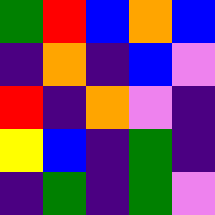[["green", "red", "blue", "orange", "blue"], ["indigo", "orange", "indigo", "blue", "violet"], ["red", "indigo", "orange", "violet", "indigo"], ["yellow", "blue", "indigo", "green", "indigo"], ["indigo", "green", "indigo", "green", "violet"]]